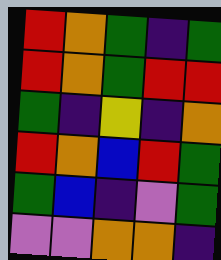[["red", "orange", "green", "indigo", "green"], ["red", "orange", "green", "red", "red"], ["green", "indigo", "yellow", "indigo", "orange"], ["red", "orange", "blue", "red", "green"], ["green", "blue", "indigo", "violet", "green"], ["violet", "violet", "orange", "orange", "indigo"]]